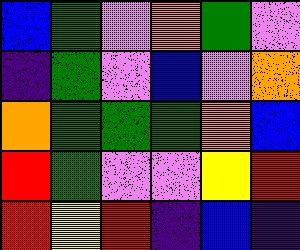[["blue", "green", "violet", "orange", "green", "violet"], ["indigo", "green", "violet", "blue", "violet", "orange"], ["orange", "green", "green", "green", "orange", "blue"], ["red", "green", "violet", "violet", "yellow", "red"], ["red", "yellow", "red", "indigo", "blue", "indigo"]]